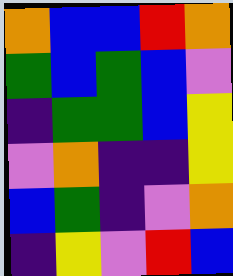[["orange", "blue", "blue", "red", "orange"], ["green", "blue", "green", "blue", "violet"], ["indigo", "green", "green", "blue", "yellow"], ["violet", "orange", "indigo", "indigo", "yellow"], ["blue", "green", "indigo", "violet", "orange"], ["indigo", "yellow", "violet", "red", "blue"]]